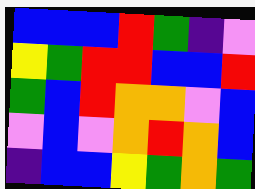[["blue", "blue", "blue", "red", "green", "indigo", "violet"], ["yellow", "green", "red", "red", "blue", "blue", "red"], ["green", "blue", "red", "orange", "orange", "violet", "blue"], ["violet", "blue", "violet", "orange", "red", "orange", "blue"], ["indigo", "blue", "blue", "yellow", "green", "orange", "green"]]